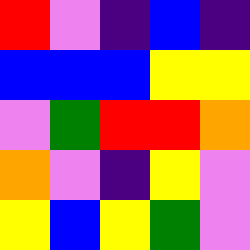[["red", "violet", "indigo", "blue", "indigo"], ["blue", "blue", "blue", "yellow", "yellow"], ["violet", "green", "red", "red", "orange"], ["orange", "violet", "indigo", "yellow", "violet"], ["yellow", "blue", "yellow", "green", "violet"]]